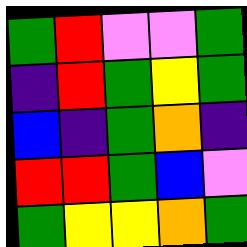[["green", "red", "violet", "violet", "green"], ["indigo", "red", "green", "yellow", "green"], ["blue", "indigo", "green", "orange", "indigo"], ["red", "red", "green", "blue", "violet"], ["green", "yellow", "yellow", "orange", "green"]]